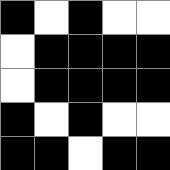[["black", "white", "black", "white", "white"], ["white", "black", "black", "black", "black"], ["white", "black", "black", "black", "black"], ["black", "white", "black", "white", "white"], ["black", "black", "white", "black", "black"]]